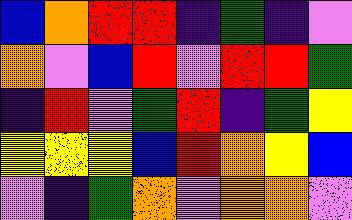[["blue", "orange", "red", "red", "indigo", "green", "indigo", "violet"], ["orange", "violet", "blue", "red", "violet", "red", "red", "green"], ["indigo", "red", "violet", "green", "red", "indigo", "green", "yellow"], ["yellow", "yellow", "yellow", "blue", "red", "orange", "yellow", "blue"], ["violet", "indigo", "green", "orange", "violet", "orange", "orange", "violet"]]